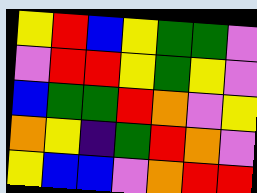[["yellow", "red", "blue", "yellow", "green", "green", "violet"], ["violet", "red", "red", "yellow", "green", "yellow", "violet"], ["blue", "green", "green", "red", "orange", "violet", "yellow"], ["orange", "yellow", "indigo", "green", "red", "orange", "violet"], ["yellow", "blue", "blue", "violet", "orange", "red", "red"]]